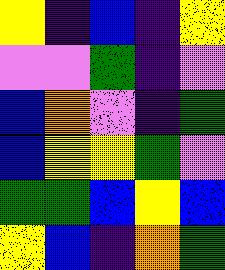[["yellow", "indigo", "blue", "indigo", "yellow"], ["violet", "violet", "green", "indigo", "violet"], ["blue", "orange", "violet", "indigo", "green"], ["blue", "yellow", "yellow", "green", "violet"], ["green", "green", "blue", "yellow", "blue"], ["yellow", "blue", "indigo", "orange", "green"]]